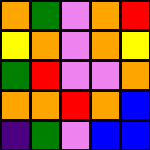[["orange", "green", "violet", "orange", "red"], ["yellow", "orange", "violet", "orange", "yellow"], ["green", "red", "violet", "violet", "orange"], ["orange", "orange", "red", "orange", "blue"], ["indigo", "green", "violet", "blue", "blue"]]